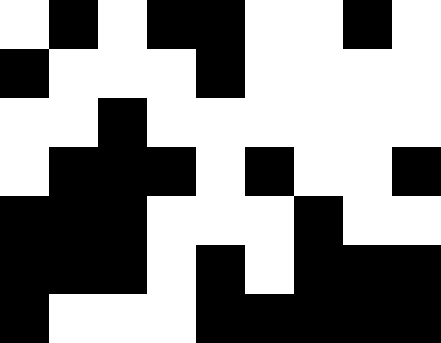[["white", "black", "white", "black", "black", "white", "white", "black", "white"], ["black", "white", "white", "white", "black", "white", "white", "white", "white"], ["white", "white", "black", "white", "white", "white", "white", "white", "white"], ["white", "black", "black", "black", "white", "black", "white", "white", "black"], ["black", "black", "black", "white", "white", "white", "black", "white", "white"], ["black", "black", "black", "white", "black", "white", "black", "black", "black"], ["black", "white", "white", "white", "black", "black", "black", "black", "black"]]